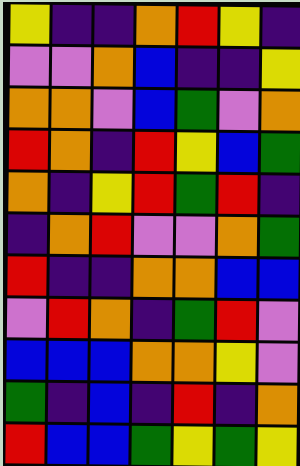[["yellow", "indigo", "indigo", "orange", "red", "yellow", "indigo"], ["violet", "violet", "orange", "blue", "indigo", "indigo", "yellow"], ["orange", "orange", "violet", "blue", "green", "violet", "orange"], ["red", "orange", "indigo", "red", "yellow", "blue", "green"], ["orange", "indigo", "yellow", "red", "green", "red", "indigo"], ["indigo", "orange", "red", "violet", "violet", "orange", "green"], ["red", "indigo", "indigo", "orange", "orange", "blue", "blue"], ["violet", "red", "orange", "indigo", "green", "red", "violet"], ["blue", "blue", "blue", "orange", "orange", "yellow", "violet"], ["green", "indigo", "blue", "indigo", "red", "indigo", "orange"], ["red", "blue", "blue", "green", "yellow", "green", "yellow"]]